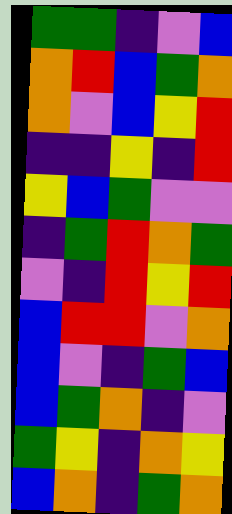[["green", "green", "indigo", "violet", "blue"], ["orange", "red", "blue", "green", "orange"], ["orange", "violet", "blue", "yellow", "red"], ["indigo", "indigo", "yellow", "indigo", "red"], ["yellow", "blue", "green", "violet", "violet"], ["indigo", "green", "red", "orange", "green"], ["violet", "indigo", "red", "yellow", "red"], ["blue", "red", "red", "violet", "orange"], ["blue", "violet", "indigo", "green", "blue"], ["blue", "green", "orange", "indigo", "violet"], ["green", "yellow", "indigo", "orange", "yellow"], ["blue", "orange", "indigo", "green", "orange"]]